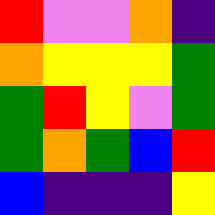[["red", "violet", "violet", "orange", "indigo"], ["orange", "yellow", "yellow", "yellow", "green"], ["green", "red", "yellow", "violet", "green"], ["green", "orange", "green", "blue", "red"], ["blue", "indigo", "indigo", "indigo", "yellow"]]